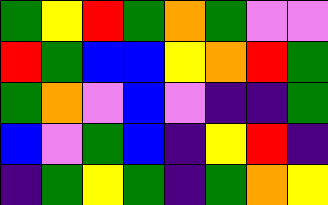[["green", "yellow", "red", "green", "orange", "green", "violet", "violet"], ["red", "green", "blue", "blue", "yellow", "orange", "red", "green"], ["green", "orange", "violet", "blue", "violet", "indigo", "indigo", "green"], ["blue", "violet", "green", "blue", "indigo", "yellow", "red", "indigo"], ["indigo", "green", "yellow", "green", "indigo", "green", "orange", "yellow"]]